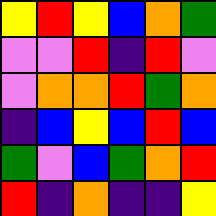[["yellow", "red", "yellow", "blue", "orange", "green"], ["violet", "violet", "red", "indigo", "red", "violet"], ["violet", "orange", "orange", "red", "green", "orange"], ["indigo", "blue", "yellow", "blue", "red", "blue"], ["green", "violet", "blue", "green", "orange", "red"], ["red", "indigo", "orange", "indigo", "indigo", "yellow"]]